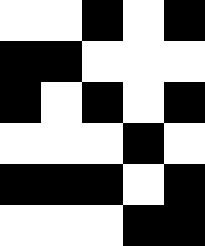[["white", "white", "black", "white", "black"], ["black", "black", "white", "white", "white"], ["black", "white", "black", "white", "black"], ["white", "white", "white", "black", "white"], ["black", "black", "black", "white", "black"], ["white", "white", "white", "black", "black"]]